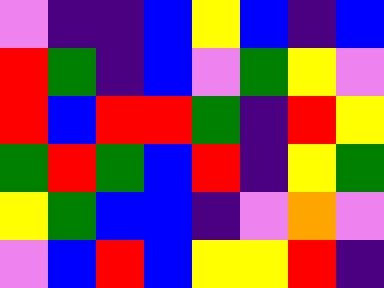[["violet", "indigo", "indigo", "blue", "yellow", "blue", "indigo", "blue"], ["red", "green", "indigo", "blue", "violet", "green", "yellow", "violet"], ["red", "blue", "red", "red", "green", "indigo", "red", "yellow"], ["green", "red", "green", "blue", "red", "indigo", "yellow", "green"], ["yellow", "green", "blue", "blue", "indigo", "violet", "orange", "violet"], ["violet", "blue", "red", "blue", "yellow", "yellow", "red", "indigo"]]